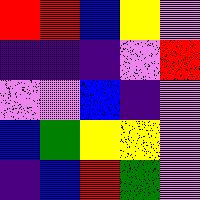[["red", "red", "blue", "yellow", "violet"], ["indigo", "indigo", "indigo", "violet", "red"], ["violet", "violet", "blue", "indigo", "violet"], ["blue", "green", "yellow", "yellow", "violet"], ["indigo", "blue", "red", "green", "violet"]]